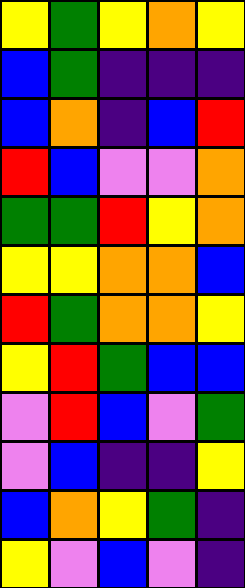[["yellow", "green", "yellow", "orange", "yellow"], ["blue", "green", "indigo", "indigo", "indigo"], ["blue", "orange", "indigo", "blue", "red"], ["red", "blue", "violet", "violet", "orange"], ["green", "green", "red", "yellow", "orange"], ["yellow", "yellow", "orange", "orange", "blue"], ["red", "green", "orange", "orange", "yellow"], ["yellow", "red", "green", "blue", "blue"], ["violet", "red", "blue", "violet", "green"], ["violet", "blue", "indigo", "indigo", "yellow"], ["blue", "orange", "yellow", "green", "indigo"], ["yellow", "violet", "blue", "violet", "indigo"]]